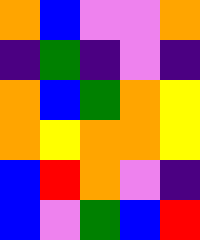[["orange", "blue", "violet", "violet", "orange"], ["indigo", "green", "indigo", "violet", "indigo"], ["orange", "blue", "green", "orange", "yellow"], ["orange", "yellow", "orange", "orange", "yellow"], ["blue", "red", "orange", "violet", "indigo"], ["blue", "violet", "green", "blue", "red"]]